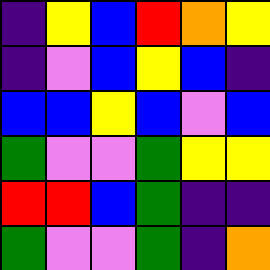[["indigo", "yellow", "blue", "red", "orange", "yellow"], ["indigo", "violet", "blue", "yellow", "blue", "indigo"], ["blue", "blue", "yellow", "blue", "violet", "blue"], ["green", "violet", "violet", "green", "yellow", "yellow"], ["red", "red", "blue", "green", "indigo", "indigo"], ["green", "violet", "violet", "green", "indigo", "orange"]]